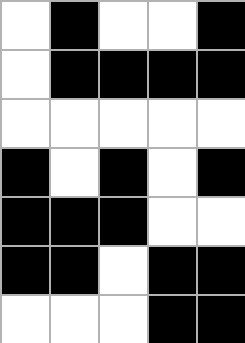[["white", "black", "white", "white", "black"], ["white", "black", "black", "black", "black"], ["white", "white", "white", "white", "white"], ["black", "white", "black", "white", "black"], ["black", "black", "black", "white", "white"], ["black", "black", "white", "black", "black"], ["white", "white", "white", "black", "black"]]